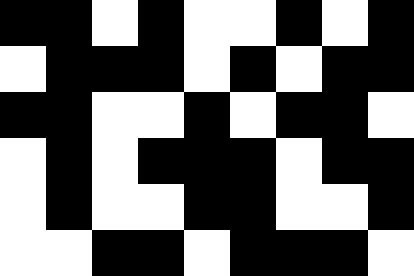[["black", "black", "white", "black", "white", "white", "black", "white", "black"], ["white", "black", "black", "black", "white", "black", "white", "black", "black"], ["black", "black", "white", "white", "black", "white", "black", "black", "white"], ["white", "black", "white", "black", "black", "black", "white", "black", "black"], ["white", "black", "white", "white", "black", "black", "white", "white", "black"], ["white", "white", "black", "black", "white", "black", "black", "black", "white"]]